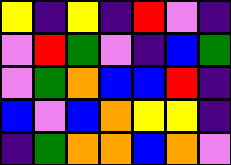[["yellow", "indigo", "yellow", "indigo", "red", "violet", "indigo"], ["violet", "red", "green", "violet", "indigo", "blue", "green"], ["violet", "green", "orange", "blue", "blue", "red", "indigo"], ["blue", "violet", "blue", "orange", "yellow", "yellow", "indigo"], ["indigo", "green", "orange", "orange", "blue", "orange", "violet"]]